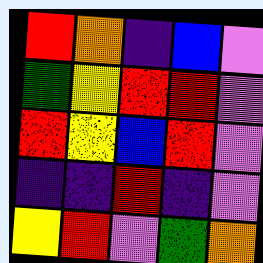[["red", "orange", "indigo", "blue", "violet"], ["green", "yellow", "red", "red", "violet"], ["red", "yellow", "blue", "red", "violet"], ["indigo", "indigo", "red", "indigo", "violet"], ["yellow", "red", "violet", "green", "orange"]]